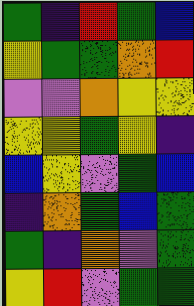[["green", "indigo", "red", "green", "blue"], ["yellow", "green", "green", "orange", "red"], ["violet", "violet", "orange", "yellow", "yellow"], ["yellow", "yellow", "green", "yellow", "indigo"], ["blue", "yellow", "violet", "green", "blue"], ["indigo", "orange", "green", "blue", "green"], ["green", "indigo", "orange", "violet", "green"], ["yellow", "red", "violet", "green", "green"]]